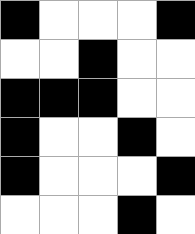[["black", "white", "white", "white", "black"], ["white", "white", "black", "white", "white"], ["black", "black", "black", "white", "white"], ["black", "white", "white", "black", "white"], ["black", "white", "white", "white", "black"], ["white", "white", "white", "black", "white"]]